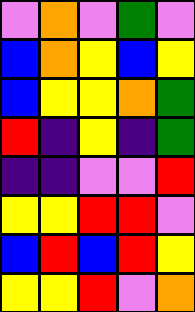[["violet", "orange", "violet", "green", "violet"], ["blue", "orange", "yellow", "blue", "yellow"], ["blue", "yellow", "yellow", "orange", "green"], ["red", "indigo", "yellow", "indigo", "green"], ["indigo", "indigo", "violet", "violet", "red"], ["yellow", "yellow", "red", "red", "violet"], ["blue", "red", "blue", "red", "yellow"], ["yellow", "yellow", "red", "violet", "orange"]]